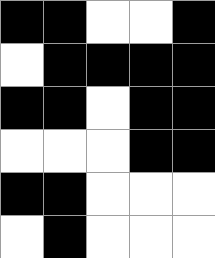[["black", "black", "white", "white", "black"], ["white", "black", "black", "black", "black"], ["black", "black", "white", "black", "black"], ["white", "white", "white", "black", "black"], ["black", "black", "white", "white", "white"], ["white", "black", "white", "white", "white"]]